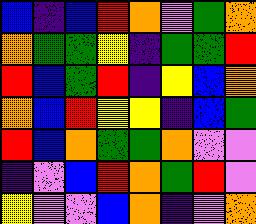[["blue", "indigo", "blue", "red", "orange", "violet", "green", "orange"], ["orange", "green", "green", "yellow", "indigo", "green", "green", "red"], ["red", "blue", "green", "red", "indigo", "yellow", "blue", "orange"], ["orange", "blue", "red", "yellow", "yellow", "indigo", "blue", "green"], ["red", "blue", "orange", "green", "green", "orange", "violet", "violet"], ["indigo", "violet", "blue", "red", "orange", "green", "red", "violet"], ["yellow", "violet", "violet", "blue", "orange", "indigo", "violet", "orange"]]